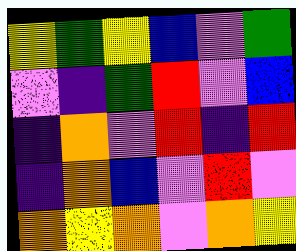[["yellow", "green", "yellow", "blue", "violet", "green"], ["violet", "indigo", "green", "red", "violet", "blue"], ["indigo", "orange", "violet", "red", "indigo", "red"], ["indigo", "orange", "blue", "violet", "red", "violet"], ["orange", "yellow", "orange", "violet", "orange", "yellow"]]